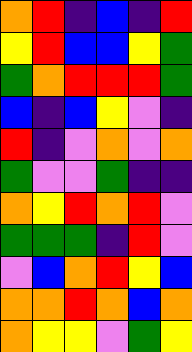[["orange", "red", "indigo", "blue", "indigo", "red"], ["yellow", "red", "blue", "blue", "yellow", "green"], ["green", "orange", "red", "red", "red", "green"], ["blue", "indigo", "blue", "yellow", "violet", "indigo"], ["red", "indigo", "violet", "orange", "violet", "orange"], ["green", "violet", "violet", "green", "indigo", "indigo"], ["orange", "yellow", "red", "orange", "red", "violet"], ["green", "green", "green", "indigo", "red", "violet"], ["violet", "blue", "orange", "red", "yellow", "blue"], ["orange", "orange", "red", "orange", "blue", "orange"], ["orange", "yellow", "yellow", "violet", "green", "yellow"]]